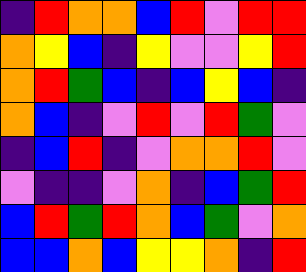[["indigo", "red", "orange", "orange", "blue", "red", "violet", "red", "red"], ["orange", "yellow", "blue", "indigo", "yellow", "violet", "violet", "yellow", "red"], ["orange", "red", "green", "blue", "indigo", "blue", "yellow", "blue", "indigo"], ["orange", "blue", "indigo", "violet", "red", "violet", "red", "green", "violet"], ["indigo", "blue", "red", "indigo", "violet", "orange", "orange", "red", "violet"], ["violet", "indigo", "indigo", "violet", "orange", "indigo", "blue", "green", "red"], ["blue", "red", "green", "red", "orange", "blue", "green", "violet", "orange"], ["blue", "blue", "orange", "blue", "yellow", "yellow", "orange", "indigo", "red"]]